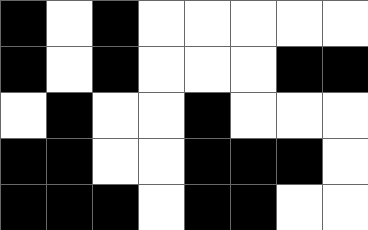[["black", "white", "black", "white", "white", "white", "white", "white"], ["black", "white", "black", "white", "white", "white", "black", "black"], ["white", "black", "white", "white", "black", "white", "white", "white"], ["black", "black", "white", "white", "black", "black", "black", "white"], ["black", "black", "black", "white", "black", "black", "white", "white"]]